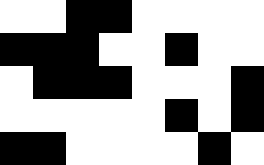[["white", "white", "black", "black", "white", "white", "white", "white"], ["black", "black", "black", "white", "white", "black", "white", "white"], ["white", "black", "black", "black", "white", "white", "white", "black"], ["white", "white", "white", "white", "white", "black", "white", "black"], ["black", "black", "white", "white", "white", "white", "black", "white"]]